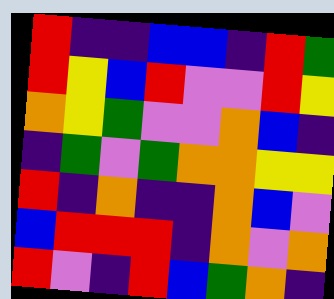[["red", "indigo", "indigo", "blue", "blue", "indigo", "red", "green"], ["red", "yellow", "blue", "red", "violet", "violet", "red", "yellow"], ["orange", "yellow", "green", "violet", "violet", "orange", "blue", "indigo"], ["indigo", "green", "violet", "green", "orange", "orange", "yellow", "yellow"], ["red", "indigo", "orange", "indigo", "indigo", "orange", "blue", "violet"], ["blue", "red", "red", "red", "indigo", "orange", "violet", "orange"], ["red", "violet", "indigo", "red", "blue", "green", "orange", "indigo"]]